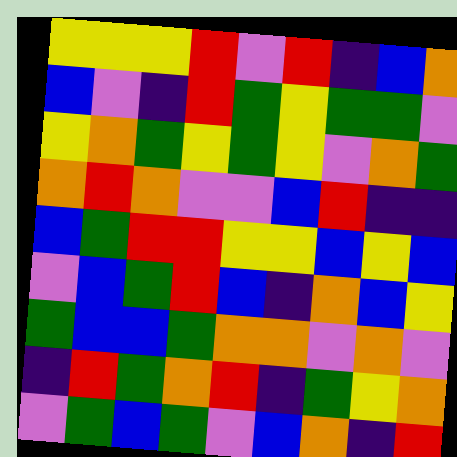[["yellow", "yellow", "yellow", "red", "violet", "red", "indigo", "blue", "orange"], ["blue", "violet", "indigo", "red", "green", "yellow", "green", "green", "violet"], ["yellow", "orange", "green", "yellow", "green", "yellow", "violet", "orange", "green"], ["orange", "red", "orange", "violet", "violet", "blue", "red", "indigo", "indigo"], ["blue", "green", "red", "red", "yellow", "yellow", "blue", "yellow", "blue"], ["violet", "blue", "green", "red", "blue", "indigo", "orange", "blue", "yellow"], ["green", "blue", "blue", "green", "orange", "orange", "violet", "orange", "violet"], ["indigo", "red", "green", "orange", "red", "indigo", "green", "yellow", "orange"], ["violet", "green", "blue", "green", "violet", "blue", "orange", "indigo", "red"]]